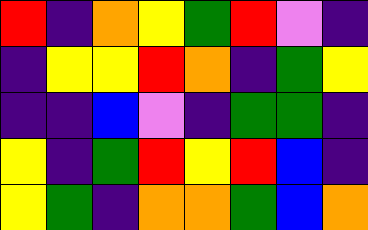[["red", "indigo", "orange", "yellow", "green", "red", "violet", "indigo"], ["indigo", "yellow", "yellow", "red", "orange", "indigo", "green", "yellow"], ["indigo", "indigo", "blue", "violet", "indigo", "green", "green", "indigo"], ["yellow", "indigo", "green", "red", "yellow", "red", "blue", "indigo"], ["yellow", "green", "indigo", "orange", "orange", "green", "blue", "orange"]]